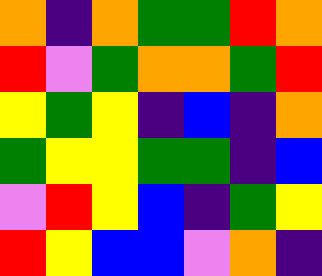[["orange", "indigo", "orange", "green", "green", "red", "orange"], ["red", "violet", "green", "orange", "orange", "green", "red"], ["yellow", "green", "yellow", "indigo", "blue", "indigo", "orange"], ["green", "yellow", "yellow", "green", "green", "indigo", "blue"], ["violet", "red", "yellow", "blue", "indigo", "green", "yellow"], ["red", "yellow", "blue", "blue", "violet", "orange", "indigo"]]